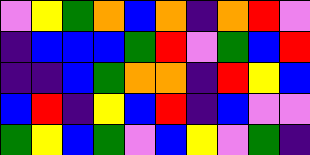[["violet", "yellow", "green", "orange", "blue", "orange", "indigo", "orange", "red", "violet"], ["indigo", "blue", "blue", "blue", "green", "red", "violet", "green", "blue", "red"], ["indigo", "indigo", "blue", "green", "orange", "orange", "indigo", "red", "yellow", "blue"], ["blue", "red", "indigo", "yellow", "blue", "red", "indigo", "blue", "violet", "violet"], ["green", "yellow", "blue", "green", "violet", "blue", "yellow", "violet", "green", "indigo"]]